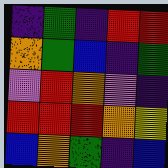[["indigo", "green", "indigo", "red", "red"], ["orange", "green", "blue", "indigo", "green"], ["violet", "red", "orange", "violet", "indigo"], ["red", "red", "red", "orange", "yellow"], ["blue", "orange", "green", "indigo", "blue"]]